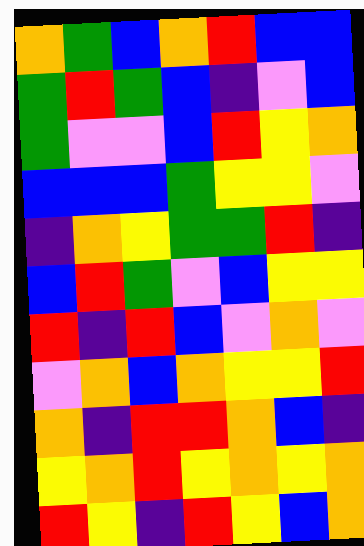[["orange", "green", "blue", "orange", "red", "blue", "blue"], ["green", "red", "green", "blue", "indigo", "violet", "blue"], ["green", "violet", "violet", "blue", "red", "yellow", "orange"], ["blue", "blue", "blue", "green", "yellow", "yellow", "violet"], ["indigo", "orange", "yellow", "green", "green", "red", "indigo"], ["blue", "red", "green", "violet", "blue", "yellow", "yellow"], ["red", "indigo", "red", "blue", "violet", "orange", "violet"], ["violet", "orange", "blue", "orange", "yellow", "yellow", "red"], ["orange", "indigo", "red", "red", "orange", "blue", "indigo"], ["yellow", "orange", "red", "yellow", "orange", "yellow", "orange"], ["red", "yellow", "indigo", "red", "yellow", "blue", "orange"]]